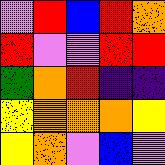[["violet", "red", "blue", "red", "orange"], ["red", "violet", "violet", "red", "red"], ["green", "orange", "red", "indigo", "indigo"], ["yellow", "orange", "orange", "orange", "yellow"], ["yellow", "orange", "violet", "blue", "violet"]]